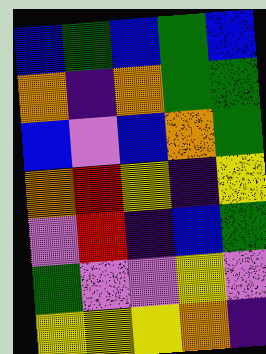[["blue", "green", "blue", "green", "blue"], ["orange", "indigo", "orange", "green", "green"], ["blue", "violet", "blue", "orange", "green"], ["orange", "red", "yellow", "indigo", "yellow"], ["violet", "red", "indigo", "blue", "green"], ["green", "violet", "violet", "yellow", "violet"], ["yellow", "yellow", "yellow", "orange", "indigo"]]